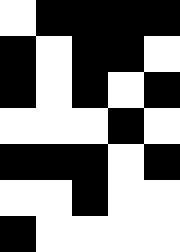[["white", "black", "black", "black", "black"], ["black", "white", "black", "black", "white"], ["black", "white", "black", "white", "black"], ["white", "white", "white", "black", "white"], ["black", "black", "black", "white", "black"], ["white", "white", "black", "white", "white"], ["black", "white", "white", "white", "white"]]